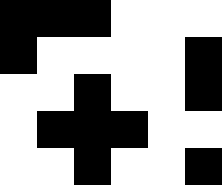[["black", "black", "black", "white", "white", "white"], ["black", "white", "white", "white", "white", "black"], ["white", "white", "black", "white", "white", "black"], ["white", "black", "black", "black", "white", "white"], ["white", "white", "black", "white", "white", "black"]]